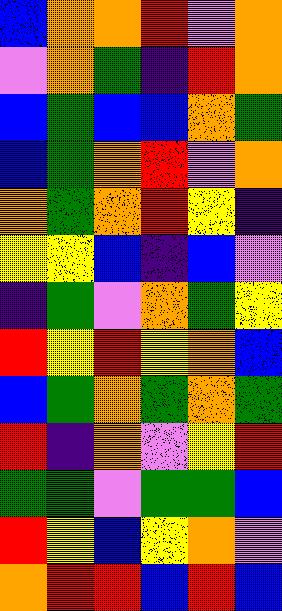[["blue", "orange", "orange", "red", "violet", "orange"], ["violet", "orange", "green", "indigo", "red", "orange"], ["blue", "green", "blue", "blue", "orange", "green"], ["blue", "green", "orange", "red", "violet", "orange"], ["orange", "green", "orange", "red", "yellow", "indigo"], ["yellow", "yellow", "blue", "indigo", "blue", "violet"], ["indigo", "green", "violet", "orange", "green", "yellow"], ["red", "yellow", "red", "yellow", "orange", "blue"], ["blue", "green", "orange", "green", "orange", "green"], ["red", "indigo", "orange", "violet", "yellow", "red"], ["green", "green", "violet", "green", "green", "blue"], ["red", "yellow", "blue", "yellow", "orange", "violet"], ["orange", "red", "red", "blue", "red", "blue"]]